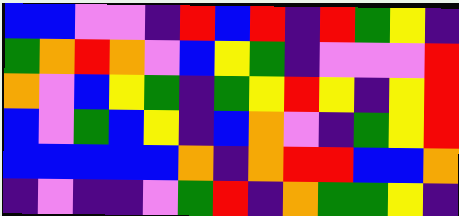[["blue", "blue", "violet", "violet", "indigo", "red", "blue", "red", "indigo", "red", "green", "yellow", "indigo"], ["green", "orange", "red", "orange", "violet", "blue", "yellow", "green", "indigo", "violet", "violet", "violet", "red"], ["orange", "violet", "blue", "yellow", "green", "indigo", "green", "yellow", "red", "yellow", "indigo", "yellow", "red"], ["blue", "violet", "green", "blue", "yellow", "indigo", "blue", "orange", "violet", "indigo", "green", "yellow", "red"], ["blue", "blue", "blue", "blue", "blue", "orange", "indigo", "orange", "red", "red", "blue", "blue", "orange"], ["indigo", "violet", "indigo", "indigo", "violet", "green", "red", "indigo", "orange", "green", "green", "yellow", "indigo"]]